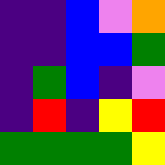[["indigo", "indigo", "blue", "violet", "orange"], ["indigo", "indigo", "blue", "blue", "green"], ["indigo", "green", "blue", "indigo", "violet"], ["indigo", "red", "indigo", "yellow", "red"], ["green", "green", "green", "green", "yellow"]]